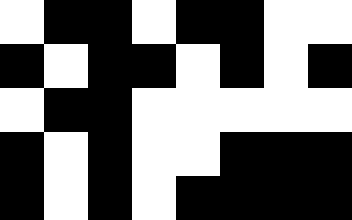[["white", "black", "black", "white", "black", "black", "white", "white"], ["black", "white", "black", "black", "white", "black", "white", "black"], ["white", "black", "black", "white", "white", "white", "white", "white"], ["black", "white", "black", "white", "white", "black", "black", "black"], ["black", "white", "black", "white", "black", "black", "black", "black"]]